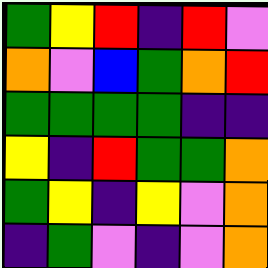[["green", "yellow", "red", "indigo", "red", "violet"], ["orange", "violet", "blue", "green", "orange", "red"], ["green", "green", "green", "green", "indigo", "indigo"], ["yellow", "indigo", "red", "green", "green", "orange"], ["green", "yellow", "indigo", "yellow", "violet", "orange"], ["indigo", "green", "violet", "indigo", "violet", "orange"]]